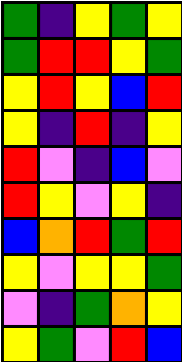[["green", "indigo", "yellow", "green", "yellow"], ["green", "red", "red", "yellow", "green"], ["yellow", "red", "yellow", "blue", "red"], ["yellow", "indigo", "red", "indigo", "yellow"], ["red", "violet", "indigo", "blue", "violet"], ["red", "yellow", "violet", "yellow", "indigo"], ["blue", "orange", "red", "green", "red"], ["yellow", "violet", "yellow", "yellow", "green"], ["violet", "indigo", "green", "orange", "yellow"], ["yellow", "green", "violet", "red", "blue"]]